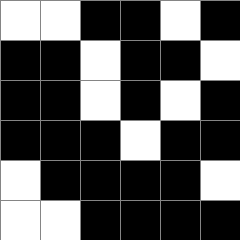[["white", "white", "black", "black", "white", "black"], ["black", "black", "white", "black", "black", "white"], ["black", "black", "white", "black", "white", "black"], ["black", "black", "black", "white", "black", "black"], ["white", "black", "black", "black", "black", "white"], ["white", "white", "black", "black", "black", "black"]]